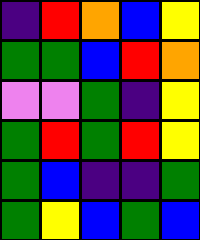[["indigo", "red", "orange", "blue", "yellow"], ["green", "green", "blue", "red", "orange"], ["violet", "violet", "green", "indigo", "yellow"], ["green", "red", "green", "red", "yellow"], ["green", "blue", "indigo", "indigo", "green"], ["green", "yellow", "blue", "green", "blue"]]